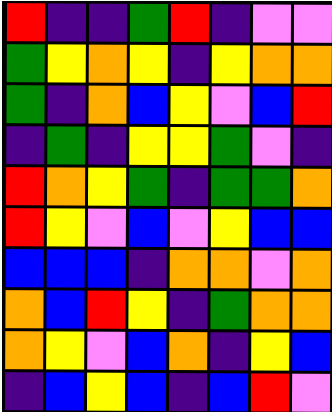[["red", "indigo", "indigo", "green", "red", "indigo", "violet", "violet"], ["green", "yellow", "orange", "yellow", "indigo", "yellow", "orange", "orange"], ["green", "indigo", "orange", "blue", "yellow", "violet", "blue", "red"], ["indigo", "green", "indigo", "yellow", "yellow", "green", "violet", "indigo"], ["red", "orange", "yellow", "green", "indigo", "green", "green", "orange"], ["red", "yellow", "violet", "blue", "violet", "yellow", "blue", "blue"], ["blue", "blue", "blue", "indigo", "orange", "orange", "violet", "orange"], ["orange", "blue", "red", "yellow", "indigo", "green", "orange", "orange"], ["orange", "yellow", "violet", "blue", "orange", "indigo", "yellow", "blue"], ["indigo", "blue", "yellow", "blue", "indigo", "blue", "red", "violet"]]